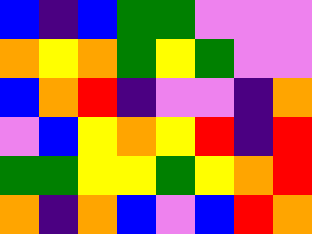[["blue", "indigo", "blue", "green", "green", "violet", "violet", "violet"], ["orange", "yellow", "orange", "green", "yellow", "green", "violet", "violet"], ["blue", "orange", "red", "indigo", "violet", "violet", "indigo", "orange"], ["violet", "blue", "yellow", "orange", "yellow", "red", "indigo", "red"], ["green", "green", "yellow", "yellow", "green", "yellow", "orange", "red"], ["orange", "indigo", "orange", "blue", "violet", "blue", "red", "orange"]]